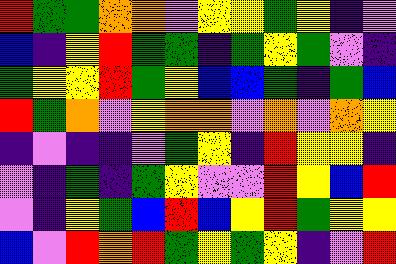[["red", "green", "green", "orange", "orange", "violet", "yellow", "yellow", "green", "yellow", "indigo", "violet"], ["blue", "indigo", "yellow", "red", "green", "green", "indigo", "green", "yellow", "green", "violet", "indigo"], ["green", "yellow", "yellow", "red", "green", "yellow", "blue", "blue", "green", "indigo", "green", "blue"], ["red", "green", "orange", "violet", "yellow", "orange", "orange", "violet", "orange", "violet", "orange", "yellow"], ["indigo", "violet", "indigo", "indigo", "violet", "green", "yellow", "indigo", "red", "yellow", "yellow", "indigo"], ["violet", "indigo", "green", "indigo", "green", "yellow", "violet", "violet", "red", "yellow", "blue", "red"], ["violet", "indigo", "yellow", "green", "blue", "red", "blue", "yellow", "red", "green", "yellow", "yellow"], ["blue", "violet", "red", "orange", "red", "green", "yellow", "green", "yellow", "indigo", "violet", "red"]]